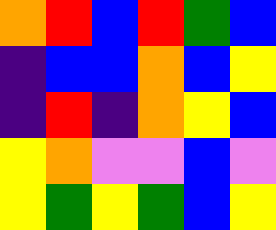[["orange", "red", "blue", "red", "green", "blue"], ["indigo", "blue", "blue", "orange", "blue", "yellow"], ["indigo", "red", "indigo", "orange", "yellow", "blue"], ["yellow", "orange", "violet", "violet", "blue", "violet"], ["yellow", "green", "yellow", "green", "blue", "yellow"]]